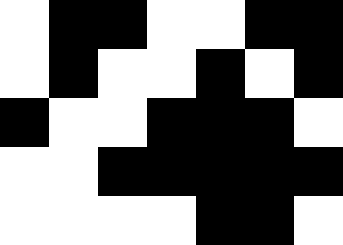[["white", "black", "black", "white", "white", "black", "black"], ["white", "black", "white", "white", "black", "white", "black"], ["black", "white", "white", "black", "black", "black", "white"], ["white", "white", "black", "black", "black", "black", "black"], ["white", "white", "white", "white", "black", "black", "white"]]